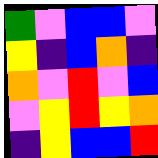[["green", "violet", "blue", "blue", "violet"], ["yellow", "indigo", "blue", "orange", "indigo"], ["orange", "violet", "red", "violet", "blue"], ["violet", "yellow", "red", "yellow", "orange"], ["indigo", "yellow", "blue", "blue", "red"]]